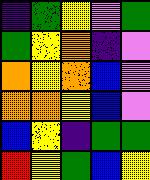[["indigo", "green", "yellow", "violet", "green"], ["green", "yellow", "orange", "indigo", "violet"], ["orange", "yellow", "orange", "blue", "violet"], ["orange", "orange", "yellow", "blue", "violet"], ["blue", "yellow", "indigo", "green", "green"], ["red", "yellow", "green", "blue", "yellow"]]